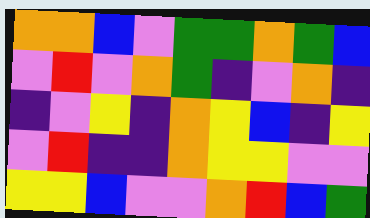[["orange", "orange", "blue", "violet", "green", "green", "orange", "green", "blue"], ["violet", "red", "violet", "orange", "green", "indigo", "violet", "orange", "indigo"], ["indigo", "violet", "yellow", "indigo", "orange", "yellow", "blue", "indigo", "yellow"], ["violet", "red", "indigo", "indigo", "orange", "yellow", "yellow", "violet", "violet"], ["yellow", "yellow", "blue", "violet", "violet", "orange", "red", "blue", "green"]]